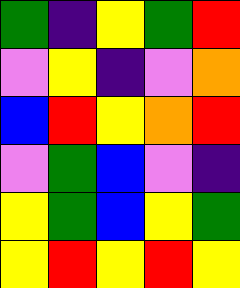[["green", "indigo", "yellow", "green", "red"], ["violet", "yellow", "indigo", "violet", "orange"], ["blue", "red", "yellow", "orange", "red"], ["violet", "green", "blue", "violet", "indigo"], ["yellow", "green", "blue", "yellow", "green"], ["yellow", "red", "yellow", "red", "yellow"]]